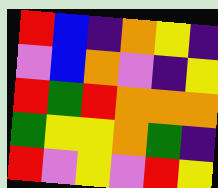[["red", "blue", "indigo", "orange", "yellow", "indigo"], ["violet", "blue", "orange", "violet", "indigo", "yellow"], ["red", "green", "red", "orange", "orange", "orange"], ["green", "yellow", "yellow", "orange", "green", "indigo"], ["red", "violet", "yellow", "violet", "red", "yellow"]]